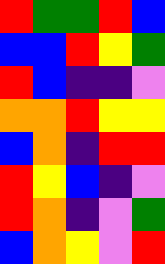[["red", "green", "green", "red", "blue"], ["blue", "blue", "red", "yellow", "green"], ["red", "blue", "indigo", "indigo", "violet"], ["orange", "orange", "red", "yellow", "yellow"], ["blue", "orange", "indigo", "red", "red"], ["red", "yellow", "blue", "indigo", "violet"], ["red", "orange", "indigo", "violet", "green"], ["blue", "orange", "yellow", "violet", "red"]]